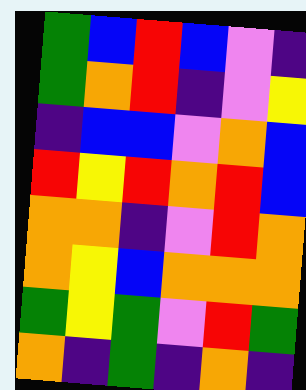[["green", "blue", "red", "blue", "violet", "indigo"], ["green", "orange", "red", "indigo", "violet", "yellow"], ["indigo", "blue", "blue", "violet", "orange", "blue"], ["red", "yellow", "red", "orange", "red", "blue"], ["orange", "orange", "indigo", "violet", "red", "orange"], ["orange", "yellow", "blue", "orange", "orange", "orange"], ["green", "yellow", "green", "violet", "red", "green"], ["orange", "indigo", "green", "indigo", "orange", "indigo"]]